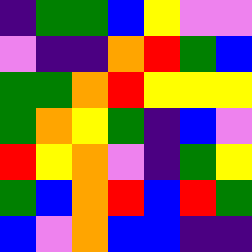[["indigo", "green", "green", "blue", "yellow", "violet", "violet"], ["violet", "indigo", "indigo", "orange", "red", "green", "blue"], ["green", "green", "orange", "red", "yellow", "yellow", "yellow"], ["green", "orange", "yellow", "green", "indigo", "blue", "violet"], ["red", "yellow", "orange", "violet", "indigo", "green", "yellow"], ["green", "blue", "orange", "red", "blue", "red", "green"], ["blue", "violet", "orange", "blue", "blue", "indigo", "indigo"]]